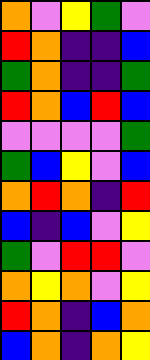[["orange", "violet", "yellow", "green", "violet"], ["red", "orange", "indigo", "indigo", "blue"], ["green", "orange", "indigo", "indigo", "green"], ["red", "orange", "blue", "red", "blue"], ["violet", "violet", "violet", "violet", "green"], ["green", "blue", "yellow", "violet", "blue"], ["orange", "red", "orange", "indigo", "red"], ["blue", "indigo", "blue", "violet", "yellow"], ["green", "violet", "red", "red", "violet"], ["orange", "yellow", "orange", "violet", "yellow"], ["red", "orange", "indigo", "blue", "orange"], ["blue", "orange", "indigo", "orange", "yellow"]]